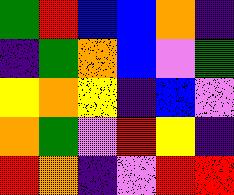[["green", "red", "blue", "blue", "orange", "indigo"], ["indigo", "green", "orange", "blue", "violet", "green"], ["yellow", "orange", "yellow", "indigo", "blue", "violet"], ["orange", "green", "violet", "red", "yellow", "indigo"], ["red", "orange", "indigo", "violet", "red", "red"]]